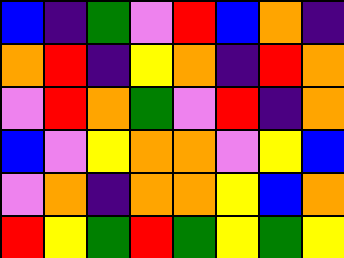[["blue", "indigo", "green", "violet", "red", "blue", "orange", "indigo"], ["orange", "red", "indigo", "yellow", "orange", "indigo", "red", "orange"], ["violet", "red", "orange", "green", "violet", "red", "indigo", "orange"], ["blue", "violet", "yellow", "orange", "orange", "violet", "yellow", "blue"], ["violet", "orange", "indigo", "orange", "orange", "yellow", "blue", "orange"], ["red", "yellow", "green", "red", "green", "yellow", "green", "yellow"]]